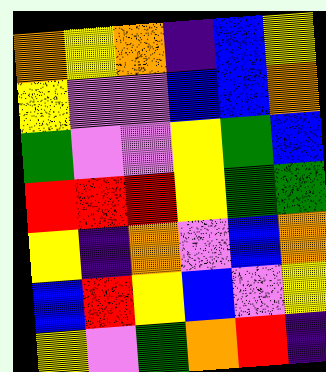[["orange", "yellow", "orange", "indigo", "blue", "yellow"], ["yellow", "violet", "violet", "blue", "blue", "orange"], ["green", "violet", "violet", "yellow", "green", "blue"], ["red", "red", "red", "yellow", "green", "green"], ["yellow", "indigo", "orange", "violet", "blue", "orange"], ["blue", "red", "yellow", "blue", "violet", "yellow"], ["yellow", "violet", "green", "orange", "red", "indigo"]]